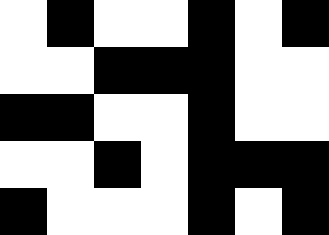[["white", "black", "white", "white", "black", "white", "black"], ["white", "white", "black", "black", "black", "white", "white"], ["black", "black", "white", "white", "black", "white", "white"], ["white", "white", "black", "white", "black", "black", "black"], ["black", "white", "white", "white", "black", "white", "black"]]